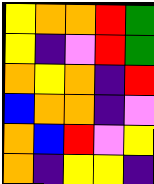[["yellow", "orange", "orange", "red", "green"], ["yellow", "indigo", "violet", "red", "green"], ["orange", "yellow", "orange", "indigo", "red"], ["blue", "orange", "orange", "indigo", "violet"], ["orange", "blue", "red", "violet", "yellow"], ["orange", "indigo", "yellow", "yellow", "indigo"]]